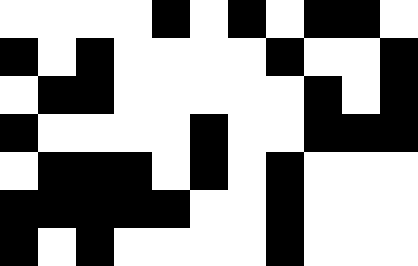[["white", "white", "white", "white", "black", "white", "black", "white", "black", "black", "white"], ["black", "white", "black", "white", "white", "white", "white", "black", "white", "white", "black"], ["white", "black", "black", "white", "white", "white", "white", "white", "black", "white", "black"], ["black", "white", "white", "white", "white", "black", "white", "white", "black", "black", "black"], ["white", "black", "black", "black", "white", "black", "white", "black", "white", "white", "white"], ["black", "black", "black", "black", "black", "white", "white", "black", "white", "white", "white"], ["black", "white", "black", "white", "white", "white", "white", "black", "white", "white", "white"]]